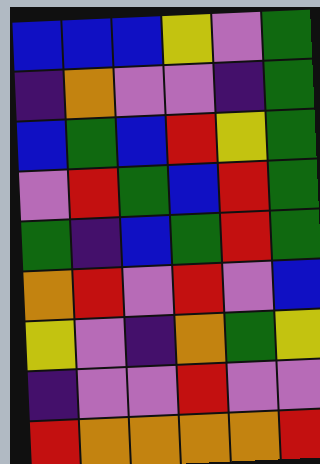[["blue", "blue", "blue", "yellow", "violet", "green"], ["indigo", "orange", "violet", "violet", "indigo", "green"], ["blue", "green", "blue", "red", "yellow", "green"], ["violet", "red", "green", "blue", "red", "green"], ["green", "indigo", "blue", "green", "red", "green"], ["orange", "red", "violet", "red", "violet", "blue"], ["yellow", "violet", "indigo", "orange", "green", "yellow"], ["indigo", "violet", "violet", "red", "violet", "violet"], ["red", "orange", "orange", "orange", "orange", "red"]]